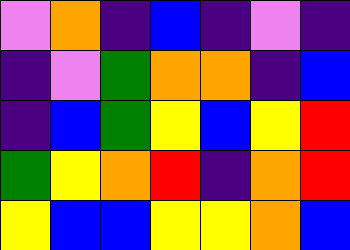[["violet", "orange", "indigo", "blue", "indigo", "violet", "indigo"], ["indigo", "violet", "green", "orange", "orange", "indigo", "blue"], ["indigo", "blue", "green", "yellow", "blue", "yellow", "red"], ["green", "yellow", "orange", "red", "indigo", "orange", "red"], ["yellow", "blue", "blue", "yellow", "yellow", "orange", "blue"]]